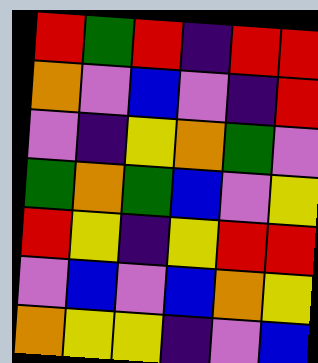[["red", "green", "red", "indigo", "red", "red"], ["orange", "violet", "blue", "violet", "indigo", "red"], ["violet", "indigo", "yellow", "orange", "green", "violet"], ["green", "orange", "green", "blue", "violet", "yellow"], ["red", "yellow", "indigo", "yellow", "red", "red"], ["violet", "blue", "violet", "blue", "orange", "yellow"], ["orange", "yellow", "yellow", "indigo", "violet", "blue"]]